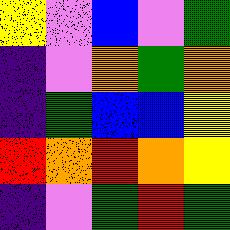[["yellow", "violet", "blue", "violet", "green"], ["indigo", "violet", "orange", "green", "orange"], ["indigo", "green", "blue", "blue", "yellow"], ["red", "orange", "red", "orange", "yellow"], ["indigo", "violet", "green", "red", "green"]]